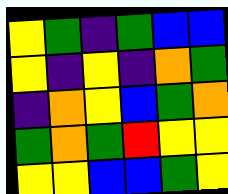[["yellow", "green", "indigo", "green", "blue", "blue"], ["yellow", "indigo", "yellow", "indigo", "orange", "green"], ["indigo", "orange", "yellow", "blue", "green", "orange"], ["green", "orange", "green", "red", "yellow", "yellow"], ["yellow", "yellow", "blue", "blue", "green", "yellow"]]